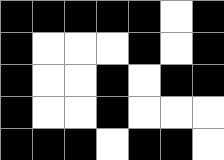[["black", "black", "black", "black", "black", "white", "black"], ["black", "white", "white", "white", "black", "white", "black"], ["black", "white", "white", "black", "white", "black", "black"], ["black", "white", "white", "black", "white", "white", "white"], ["black", "black", "black", "white", "black", "black", "white"]]